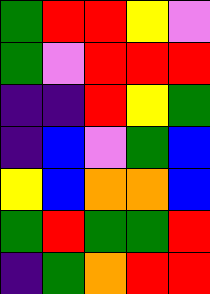[["green", "red", "red", "yellow", "violet"], ["green", "violet", "red", "red", "red"], ["indigo", "indigo", "red", "yellow", "green"], ["indigo", "blue", "violet", "green", "blue"], ["yellow", "blue", "orange", "orange", "blue"], ["green", "red", "green", "green", "red"], ["indigo", "green", "orange", "red", "red"]]